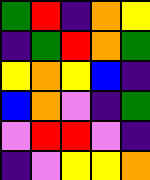[["green", "red", "indigo", "orange", "yellow"], ["indigo", "green", "red", "orange", "green"], ["yellow", "orange", "yellow", "blue", "indigo"], ["blue", "orange", "violet", "indigo", "green"], ["violet", "red", "red", "violet", "indigo"], ["indigo", "violet", "yellow", "yellow", "orange"]]